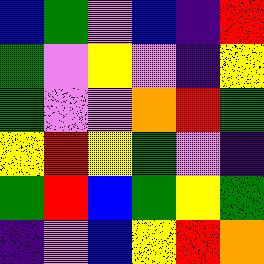[["blue", "green", "violet", "blue", "indigo", "red"], ["green", "violet", "yellow", "violet", "indigo", "yellow"], ["green", "violet", "violet", "orange", "red", "green"], ["yellow", "red", "yellow", "green", "violet", "indigo"], ["green", "red", "blue", "green", "yellow", "green"], ["indigo", "violet", "blue", "yellow", "red", "orange"]]